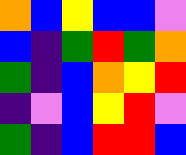[["orange", "blue", "yellow", "blue", "blue", "violet"], ["blue", "indigo", "green", "red", "green", "orange"], ["green", "indigo", "blue", "orange", "yellow", "red"], ["indigo", "violet", "blue", "yellow", "red", "violet"], ["green", "indigo", "blue", "red", "red", "blue"]]